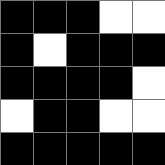[["black", "black", "black", "white", "white"], ["black", "white", "black", "black", "black"], ["black", "black", "black", "black", "white"], ["white", "black", "black", "white", "white"], ["black", "black", "black", "black", "black"]]